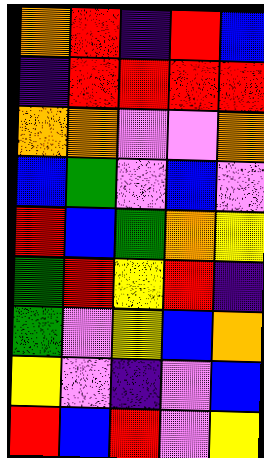[["orange", "red", "indigo", "red", "blue"], ["indigo", "red", "red", "red", "red"], ["orange", "orange", "violet", "violet", "orange"], ["blue", "green", "violet", "blue", "violet"], ["red", "blue", "green", "orange", "yellow"], ["green", "red", "yellow", "red", "indigo"], ["green", "violet", "yellow", "blue", "orange"], ["yellow", "violet", "indigo", "violet", "blue"], ["red", "blue", "red", "violet", "yellow"]]